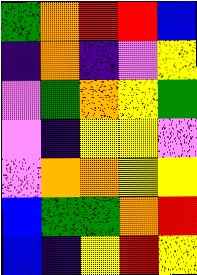[["green", "orange", "red", "red", "blue"], ["indigo", "orange", "indigo", "violet", "yellow"], ["violet", "green", "orange", "yellow", "green"], ["violet", "indigo", "yellow", "yellow", "violet"], ["violet", "orange", "orange", "yellow", "yellow"], ["blue", "green", "green", "orange", "red"], ["blue", "indigo", "yellow", "red", "yellow"]]